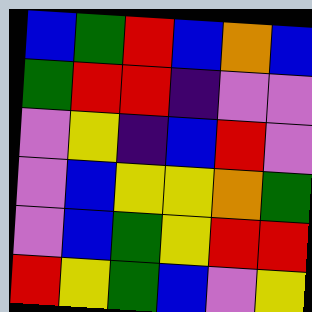[["blue", "green", "red", "blue", "orange", "blue"], ["green", "red", "red", "indigo", "violet", "violet"], ["violet", "yellow", "indigo", "blue", "red", "violet"], ["violet", "blue", "yellow", "yellow", "orange", "green"], ["violet", "blue", "green", "yellow", "red", "red"], ["red", "yellow", "green", "blue", "violet", "yellow"]]